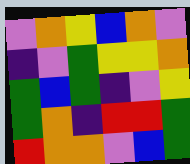[["violet", "orange", "yellow", "blue", "orange", "violet"], ["indigo", "violet", "green", "yellow", "yellow", "orange"], ["green", "blue", "green", "indigo", "violet", "yellow"], ["green", "orange", "indigo", "red", "red", "green"], ["red", "orange", "orange", "violet", "blue", "green"]]